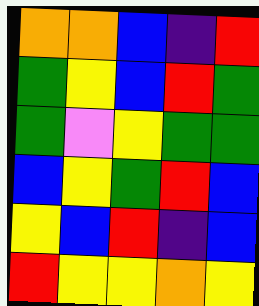[["orange", "orange", "blue", "indigo", "red"], ["green", "yellow", "blue", "red", "green"], ["green", "violet", "yellow", "green", "green"], ["blue", "yellow", "green", "red", "blue"], ["yellow", "blue", "red", "indigo", "blue"], ["red", "yellow", "yellow", "orange", "yellow"]]